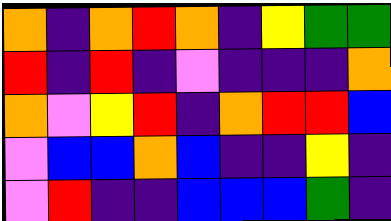[["orange", "indigo", "orange", "red", "orange", "indigo", "yellow", "green", "green"], ["red", "indigo", "red", "indigo", "violet", "indigo", "indigo", "indigo", "orange"], ["orange", "violet", "yellow", "red", "indigo", "orange", "red", "red", "blue"], ["violet", "blue", "blue", "orange", "blue", "indigo", "indigo", "yellow", "indigo"], ["violet", "red", "indigo", "indigo", "blue", "blue", "blue", "green", "indigo"]]